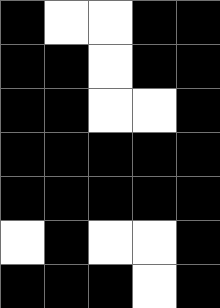[["black", "white", "white", "black", "black"], ["black", "black", "white", "black", "black"], ["black", "black", "white", "white", "black"], ["black", "black", "black", "black", "black"], ["black", "black", "black", "black", "black"], ["white", "black", "white", "white", "black"], ["black", "black", "black", "white", "black"]]